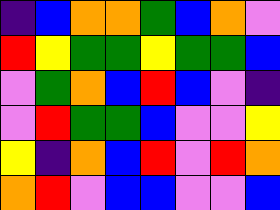[["indigo", "blue", "orange", "orange", "green", "blue", "orange", "violet"], ["red", "yellow", "green", "green", "yellow", "green", "green", "blue"], ["violet", "green", "orange", "blue", "red", "blue", "violet", "indigo"], ["violet", "red", "green", "green", "blue", "violet", "violet", "yellow"], ["yellow", "indigo", "orange", "blue", "red", "violet", "red", "orange"], ["orange", "red", "violet", "blue", "blue", "violet", "violet", "blue"]]